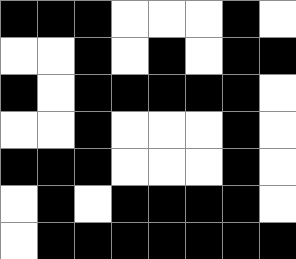[["black", "black", "black", "white", "white", "white", "black", "white"], ["white", "white", "black", "white", "black", "white", "black", "black"], ["black", "white", "black", "black", "black", "black", "black", "white"], ["white", "white", "black", "white", "white", "white", "black", "white"], ["black", "black", "black", "white", "white", "white", "black", "white"], ["white", "black", "white", "black", "black", "black", "black", "white"], ["white", "black", "black", "black", "black", "black", "black", "black"]]